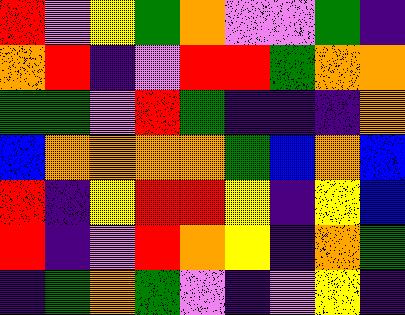[["red", "violet", "yellow", "green", "orange", "violet", "violet", "green", "indigo"], ["orange", "red", "indigo", "violet", "red", "red", "green", "orange", "orange"], ["green", "green", "violet", "red", "green", "indigo", "indigo", "indigo", "orange"], ["blue", "orange", "orange", "orange", "orange", "green", "blue", "orange", "blue"], ["red", "indigo", "yellow", "red", "red", "yellow", "indigo", "yellow", "blue"], ["red", "indigo", "violet", "red", "orange", "yellow", "indigo", "orange", "green"], ["indigo", "green", "orange", "green", "violet", "indigo", "violet", "yellow", "indigo"]]